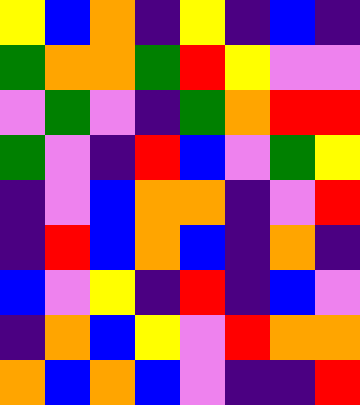[["yellow", "blue", "orange", "indigo", "yellow", "indigo", "blue", "indigo"], ["green", "orange", "orange", "green", "red", "yellow", "violet", "violet"], ["violet", "green", "violet", "indigo", "green", "orange", "red", "red"], ["green", "violet", "indigo", "red", "blue", "violet", "green", "yellow"], ["indigo", "violet", "blue", "orange", "orange", "indigo", "violet", "red"], ["indigo", "red", "blue", "orange", "blue", "indigo", "orange", "indigo"], ["blue", "violet", "yellow", "indigo", "red", "indigo", "blue", "violet"], ["indigo", "orange", "blue", "yellow", "violet", "red", "orange", "orange"], ["orange", "blue", "orange", "blue", "violet", "indigo", "indigo", "red"]]